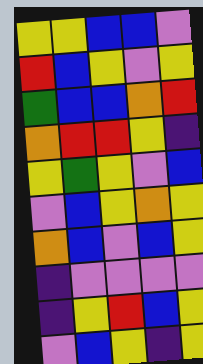[["yellow", "yellow", "blue", "blue", "violet"], ["red", "blue", "yellow", "violet", "yellow"], ["green", "blue", "blue", "orange", "red"], ["orange", "red", "red", "yellow", "indigo"], ["yellow", "green", "yellow", "violet", "blue"], ["violet", "blue", "yellow", "orange", "yellow"], ["orange", "blue", "violet", "blue", "yellow"], ["indigo", "violet", "violet", "violet", "violet"], ["indigo", "yellow", "red", "blue", "yellow"], ["violet", "blue", "yellow", "indigo", "yellow"]]